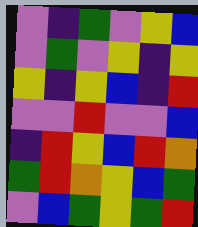[["violet", "indigo", "green", "violet", "yellow", "blue"], ["violet", "green", "violet", "yellow", "indigo", "yellow"], ["yellow", "indigo", "yellow", "blue", "indigo", "red"], ["violet", "violet", "red", "violet", "violet", "blue"], ["indigo", "red", "yellow", "blue", "red", "orange"], ["green", "red", "orange", "yellow", "blue", "green"], ["violet", "blue", "green", "yellow", "green", "red"]]